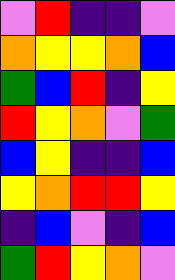[["violet", "red", "indigo", "indigo", "violet"], ["orange", "yellow", "yellow", "orange", "blue"], ["green", "blue", "red", "indigo", "yellow"], ["red", "yellow", "orange", "violet", "green"], ["blue", "yellow", "indigo", "indigo", "blue"], ["yellow", "orange", "red", "red", "yellow"], ["indigo", "blue", "violet", "indigo", "blue"], ["green", "red", "yellow", "orange", "violet"]]